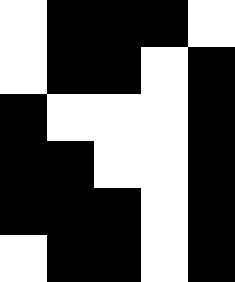[["white", "black", "black", "black", "white"], ["white", "black", "black", "white", "black"], ["black", "white", "white", "white", "black"], ["black", "black", "white", "white", "black"], ["black", "black", "black", "white", "black"], ["white", "black", "black", "white", "black"]]